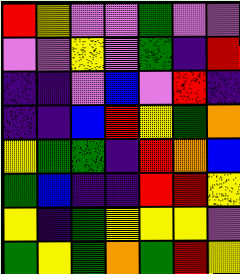[["red", "yellow", "violet", "violet", "green", "violet", "violet"], ["violet", "violet", "yellow", "violet", "green", "indigo", "red"], ["indigo", "indigo", "violet", "blue", "violet", "red", "indigo"], ["indigo", "indigo", "blue", "red", "yellow", "green", "orange"], ["yellow", "green", "green", "indigo", "red", "orange", "blue"], ["green", "blue", "indigo", "indigo", "red", "red", "yellow"], ["yellow", "indigo", "green", "yellow", "yellow", "yellow", "violet"], ["green", "yellow", "green", "orange", "green", "red", "yellow"]]